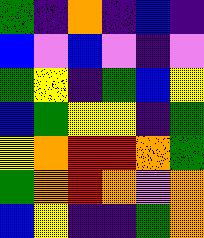[["green", "indigo", "orange", "indigo", "blue", "indigo"], ["blue", "violet", "blue", "violet", "indigo", "violet"], ["green", "yellow", "indigo", "green", "blue", "yellow"], ["blue", "green", "yellow", "yellow", "indigo", "green"], ["yellow", "orange", "red", "red", "orange", "green"], ["green", "orange", "red", "orange", "violet", "orange"], ["blue", "yellow", "indigo", "indigo", "green", "orange"]]